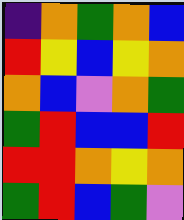[["indigo", "orange", "green", "orange", "blue"], ["red", "yellow", "blue", "yellow", "orange"], ["orange", "blue", "violet", "orange", "green"], ["green", "red", "blue", "blue", "red"], ["red", "red", "orange", "yellow", "orange"], ["green", "red", "blue", "green", "violet"]]